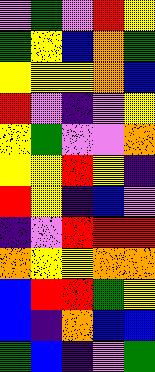[["violet", "green", "violet", "red", "yellow"], ["green", "yellow", "blue", "orange", "green"], ["yellow", "yellow", "yellow", "orange", "blue"], ["red", "violet", "indigo", "violet", "yellow"], ["yellow", "green", "violet", "violet", "orange"], ["yellow", "yellow", "red", "yellow", "indigo"], ["red", "yellow", "indigo", "blue", "violet"], ["indigo", "violet", "red", "red", "red"], ["orange", "yellow", "yellow", "orange", "orange"], ["blue", "red", "red", "green", "yellow"], ["blue", "indigo", "orange", "blue", "blue"], ["green", "blue", "indigo", "violet", "green"]]